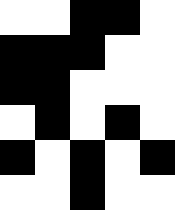[["white", "white", "black", "black", "white"], ["black", "black", "black", "white", "white"], ["black", "black", "white", "white", "white"], ["white", "black", "white", "black", "white"], ["black", "white", "black", "white", "black"], ["white", "white", "black", "white", "white"]]